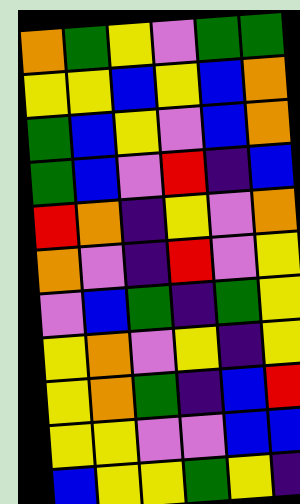[["orange", "green", "yellow", "violet", "green", "green"], ["yellow", "yellow", "blue", "yellow", "blue", "orange"], ["green", "blue", "yellow", "violet", "blue", "orange"], ["green", "blue", "violet", "red", "indigo", "blue"], ["red", "orange", "indigo", "yellow", "violet", "orange"], ["orange", "violet", "indigo", "red", "violet", "yellow"], ["violet", "blue", "green", "indigo", "green", "yellow"], ["yellow", "orange", "violet", "yellow", "indigo", "yellow"], ["yellow", "orange", "green", "indigo", "blue", "red"], ["yellow", "yellow", "violet", "violet", "blue", "blue"], ["blue", "yellow", "yellow", "green", "yellow", "indigo"]]